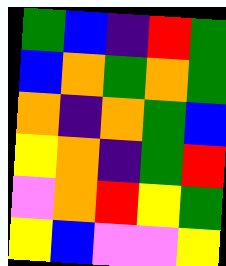[["green", "blue", "indigo", "red", "green"], ["blue", "orange", "green", "orange", "green"], ["orange", "indigo", "orange", "green", "blue"], ["yellow", "orange", "indigo", "green", "red"], ["violet", "orange", "red", "yellow", "green"], ["yellow", "blue", "violet", "violet", "yellow"]]